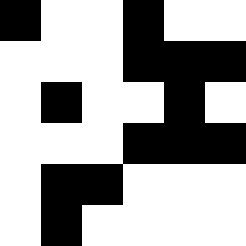[["black", "white", "white", "black", "white", "white"], ["white", "white", "white", "black", "black", "black"], ["white", "black", "white", "white", "black", "white"], ["white", "white", "white", "black", "black", "black"], ["white", "black", "black", "white", "white", "white"], ["white", "black", "white", "white", "white", "white"]]